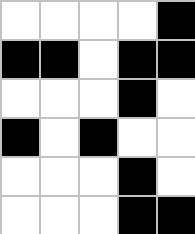[["white", "white", "white", "white", "black"], ["black", "black", "white", "black", "black"], ["white", "white", "white", "black", "white"], ["black", "white", "black", "white", "white"], ["white", "white", "white", "black", "white"], ["white", "white", "white", "black", "black"]]